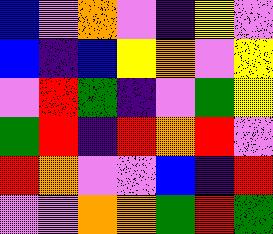[["blue", "violet", "orange", "violet", "indigo", "yellow", "violet"], ["blue", "indigo", "blue", "yellow", "orange", "violet", "yellow"], ["violet", "red", "green", "indigo", "violet", "green", "yellow"], ["green", "red", "indigo", "red", "orange", "red", "violet"], ["red", "orange", "violet", "violet", "blue", "indigo", "red"], ["violet", "violet", "orange", "orange", "green", "red", "green"]]